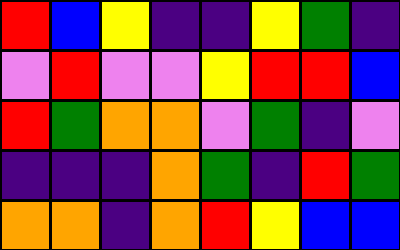[["red", "blue", "yellow", "indigo", "indigo", "yellow", "green", "indigo"], ["violet", "red", "violet", "violet", "yellow", "red", "red", "blue"], ["red", "green", "orange", "orange", "violet", "green", "indigo", "violet"], ["indigo", "indigo", "indigo", "orange", "green", "indigo", "red", "green"], ["orange", "orange", "indigo", "orange", "red", "yellow", "blue", "blue"]]